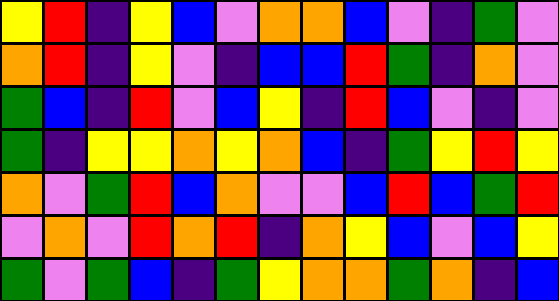[["yellow", "red", "indigo", "yellow", "blue", "violet", "orange", "orange", "blue", "violet", "indigo", "green", "violet"], ["orange", "red", "indigo", "yellow", "violet", "indigo", "blue", "blue", "red", "green", "indigo", "orange", "violet"], ["green", "blue", "indigo", "red", "violet", "blue", "yellow", "indigo", "red", "blue", "violet", "indigo", "violet"], ["green", "indigo", "yellow", "yellow", "orange", "yellow", "orange", "blue", "indigo", "green", "yellow", "red", "yellow"], ["orange", "violet", "green", "red", "blue", "orange", "violet", "violet", "blue", "red", "blue", "green", "red"], ["violet", "orange", "violet", "red", "orange", "red", "indigo", "orange", "yellow", "blue", "violet", "blue", "yellow"], ["green", "violet", "green", "blue", "indigo", "green", "yellow", "orange", "orange", "green", "orange", "indigo", "blue"]]